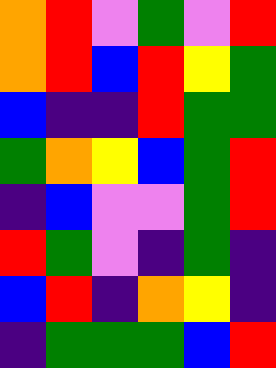[["orange", "red", "violet", "green", "violet", "red"], ["orange", "red", "blue", "red", "yellow", "green"], ["blue", "indigo", "indigo", "red", "green", "green"], ["green", "orange", "yellow", "blue", "green", "red"], ["indigo", "blue", "violet", "violet", "green", "red"], ["red", "green", "violet", "indigo", "green", "indigo"], ["blue", "red", "indigo", "orange", "yellow", "indigo"], ["indigo", "green", "green", "green", "blue", "red"]]